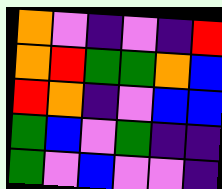[["orange", "violet", "indigo", "violet", "indigo", "red"], ["orange", "red", "green", "green", "orange", "blue"], ["red", "orange", "indigo", "violet", "blue", "blue"], ["green", "blue", "violet", "green", "indigo", "indigo"], ["green", "violet", "blue", "violet", "violet", "indigo"]]